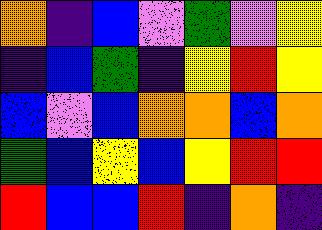[["orange", "indigo", "blue", "violet", "green", "violet", "yellow"], ["indigo", "blue", "green", "indigo", "yellow", "red", "yellow"], ["blue", "violet", "blue", "orange", "orange", "blue", "orange"], ["green", "blue", "yellow", "blue", "yellow", "red", "red"], ["red", "blue", "blue", "red", "indigo", "orange", "indigo"]]